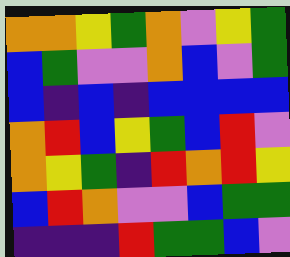[["orange", "orange", "yellow", "green", "orange", "violet", "yellow", "green"], ["blue", "green", "violet", "violet", "orange", "blue", "violet", "green"], ["blue", "indigo", "blue", "indigo", "blue", "blue", "blue", "blue"], ["orange", "red", "blue", "yellow", "green", "blue", "red", "violet"], ["orange", "yellow", "green", "indigo", "red", "orange", "red", "yellow"], ["blue", "red", "orange", "violet", "violet", "blue", "green", "green"], ["indigo", "indigo", "indigo", "red", "green", "green", "blue", "violet"]]